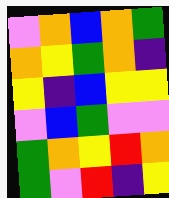[["violet", "orange", "blue", "orange", "green"], ["orange", "yellow", "green", "orange", "indigo"], ["yellow", "indigo", "blue", "yellow", "yellow"], ["violet", "blue", "green", "violet", "violet"], ["green", "orange", "yellow", "red", "orange"], ["green", "violet", "red", "indigo", "yellow"]]